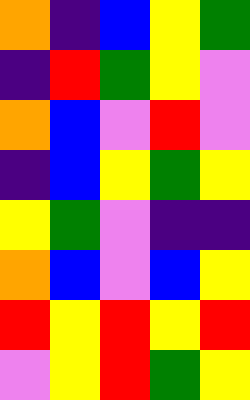[["orange", "indigo", "blue", "yellow", "green"], ["indigo", "red", "green", "yellow", "violet"], ["orange", "blue", "violet", "red", "violet"], ["indigo", "blue", "yellow", "green", "yellow"], ["yellow", "green", "violet", "indigo", "indigo"], ["orange", "blue", "violet", "blue", "yellow"], ["red", "yellow", "red", "yellow", "red"], ["violet", "yellow", "red", "green", "yellow"]]